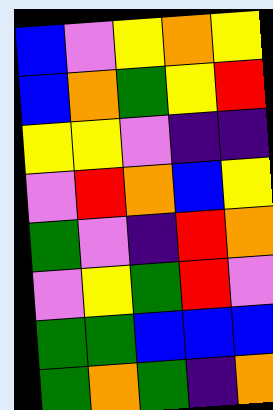[["blue", "violet", "yellow", "orange", "yellow"], ["blue", "orange", "green", "yellow", "red"], ["yellow", "yellow", "violet", "indigo", "indigo"], ["violet", "red", "orange", "blue", "yellow"], ["green", "violet", "indigo", "red", "orange"], ["violet", "yellow", "green", "red", "violet"], ["green", "green", "blue", "blue", "blue"], ["green", "orange", "green", "indigo", "orange"]]